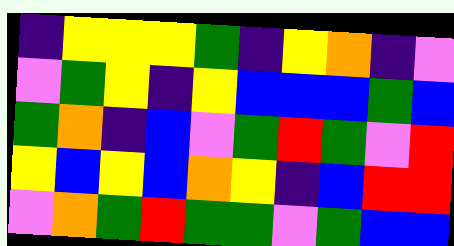[["indigo", "yellow", "yellow", "yellow", "green", "indigo", "yellow", "orange", "indigo", "violet"], ["violet", "green", "yellow", "indigo", "yellow", "blue", "blue", "blue", "green", "blue"], ["green", "orange", "indigo", "blue", "violet", "green", "red", "green", "violet", "red"], ["yellow", "blue", "yellow", "blue", "orange", "yellow", "indigo", "blue", "red", "red"], ["violet", "orange", "green", "red", "green", "green", "violet", "green", "blue", "blue"]]